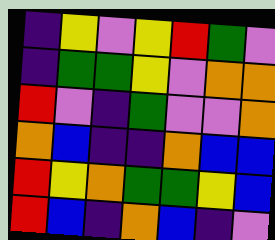[["indigo", "yellow", "violet", "yellow", "red", "green", "violet"], ["indigo", "green", "green", "yellow", "violet", "orange", "orange"], ["red", "violet", "indigo", "green", "violet", "violet", "orange"], ["orange", "blue", "indigo", "indigo", "orange", "blue", "blue"], ["red", "yellow", "orange", "green", "green", "yellow", "blue"], ["red", "blue", "indigo", "orange", "blue", "indigo", "violet"]]